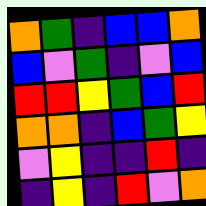[["orange", "green", "indigo", "blue", "blue", "orange"], ["blue", "violet", "green", "indigo", "violet", "blue"], ["red", "red", "yellow", "green", "blue", "red"], ["orange", "orange", "indigo", "blue", "green", "yellow"], ["violet", "yellow", "indigo", "indigo", "red", "indigo"], ["indigo", "yellow", "indigo", "red", "violet", "orange"]]